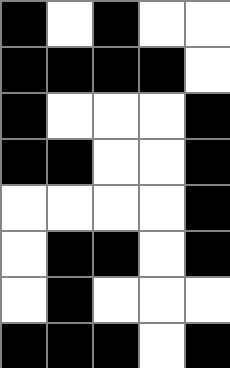[["black", "white", "black", "white", "white"], ["black", "black", "black", "black", "white"], ["black", "white", "white", "white", "black"], ["black", "black", "white", "white", "black"], ["white", "white", "white", "white", "black"], ["white", "black", "black", "white", "black"], ["white", "black", "white", "white", "white"], ["black", "black", "black", "white", "black"]]